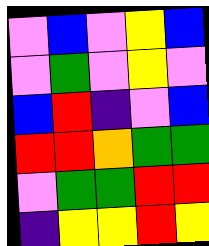[["violet", "blue", "violet", "yellow", "blue"], ["violet", "green", "violet", "yellow", "violet"], ["blue", "red", "indigo", "violet", "blue"], ["red", "red", "orange", "green", "green"], ["violet", "green", "green", "red", "red"], ["indigo", "yellow", "yellow", "red", "yellow"]]